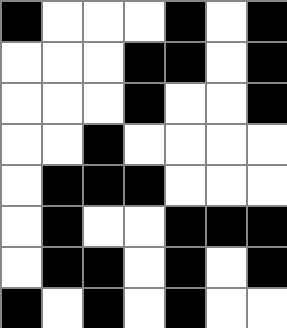[["black", "white", "white", "white", "black", "white", "black"], ["white", "white", "white", "black", "black", "white", "black"], ["white", "white", "white", "black", "white", "white", "black"], ["white", "white", "black", "white", "white", "white", "white"], ["white", "black", "black", "black", "white", "white", "white"], ["white", "black", "white", "white", "black", "black", "black"], ["white", "black", "black", "white", "black", "white", "black"], ["black", "white", "black", "white", "black", "white", "white"]]